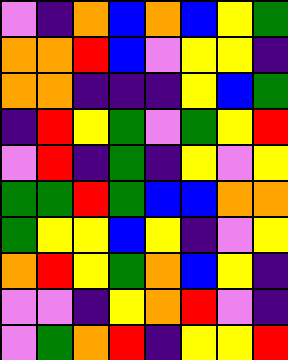[["violet", "indigo", "orange", "blue", "orange", "blue", "yellow", "green"], ["orange", "orange", "red", "blue", "violet", "yellow", "yellow", "indigo"], ["orange", "orange", "indigo", "indigo", "indigo", "yellow", "blue", "green"], ["indigo", "red", "yellow", "green", "violet", "green", "yellow", "red"], ["violet", "red", "indigo", "green", "indigo", "yellow", "violet", "yellow"], ["green", "green", "red", "green", "blue", "blue", "orange", "orange"], ["green", "yellow", "yellow", "blue", "yellow", "indigo", "violet", "yellow"], ["orange", "red", "yellow", "green", "orange", "blue", "yellow", "indigo"], ["violet", "violet", "indigo", "yellow", "orange", "red", "violet", "indigo"], ["violet", "green", "orange", "red", "indigo", "yellow", "yellow", "red"]]